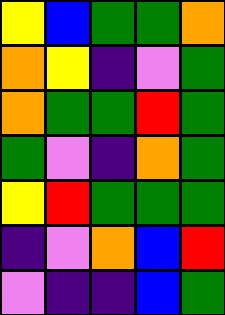[["yellow", "blue", "green", "green", "orange"], ["orange", "yellow", "indigo", "violet", "green"], ["orange", "green", "green", "red", "green"], ["green", "violet", "indigo", "orange", "green"], ["yellow", "red", "green", "green", "green"], ["indigo", "violet", "orange", "blue", "red"], ["violet", "indigo", "indigo", "blue", "green"]]